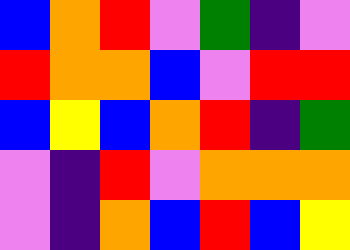[["blue", "orange", "red", "violet", "green", "indigo", "violet"], ["red", "orange", "orange", "blue", "violet", "red", "red"], ["blue", "yellow", "blue", "orange", "red", "indigo", "green"], ["violet", "indigo", "red", "violet", "orange", "orange", "orange"], ["violet", "indigo", "orange", "blue", "red", "blue", "yellow"]]